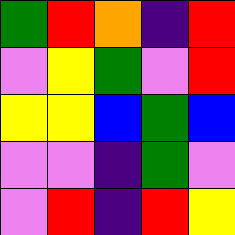[["green", "red", "orange", "indigo", "red"], ["violet", "yellow", "green", "violet", "red"], ["yellow", "yellow", "blue", "green", "blue"], ["violet", "violet", "indigo", "green", "violet"], ["violet", "red", "indigo", "red", "yellow"]]